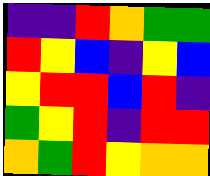[["indigo", "indigo", "red", "orange", "green", "green"], ["red", "yellow", "blue", "indigo", "yellow", "blue"], ["yellow", "red", "red", "blue", "red", "indigo"], ["green", "yellow", "red", "indigo", "red", "red"], ["orange", "green", "red", "yellow", "orange", "orange"]]